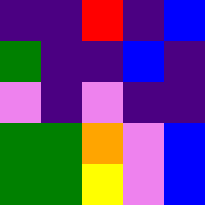[["indigo", "indigo", "red", "indigo", "blue"], ["green", "indigo", "indigo", "blue", "indigo"], ["violet", "indigo", "violet", "indigo", "indigo"], ["green", "green", "orange", "violet", "blue"], ["green", "green", "yellow", "violet", "blue"]]